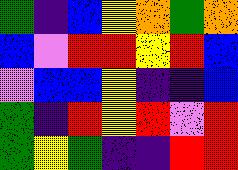[["green", "indigo", "blue", "yellow", "orange", "green", "orange"], ["blue", "violet", "red", "red", "yellow", "red", "blue"], ["violet", "blue", "blue", "yellow", "indigo", "indigo", "blue"], ["green", "indigo", "red", "yellow", "red", "violet", "red"], ["green", "yellow", "green", "indigo", "indigo", "red", "red"]]